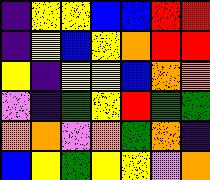[["indigo", "yellow", "yellow", "blue", "blue", "red", "red"], ["indigo", "yellow", "blue", "yellow", "orange", "red", "red"], ["yellow", "indigo", "yellow", "yellow", "blue", "orange", "orange"], ["violet", "indigo", "green", "yellow", "red", "green", "green"], ["orange", "orange", "violet", "orange", "green", "orange", "indigo"], ["blue", "yellow", "green", "yellow", "yellow", "violet", "orange"]]